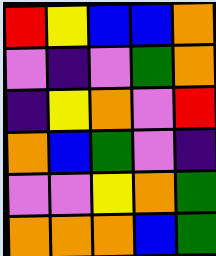[["red", "yellow", "blue", "blue", "orange"], ["violet", "indigo", "violet", "green", "orange"], ["indigo", "yellow", "orange", "violet", "red"], ["orange", "blue", "green", "violet", "indigo"], ["violet", "violet", "yellow", "orange", "green"], ["orange", "orange", "orange", "blue", "green"]]